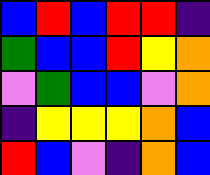[["blue", "red", "blue", "red", "red", "indigo"], ["green", "blue", "blue", "red", "yellow", "orange"], ["violet", "green", "blue", "blue", "violet", "orange"], ["indigo", "yellow", "yellow", "yellow", "orange", "blue"], ["red", "blue", "violet", "indigo", "orange", "blue"]]